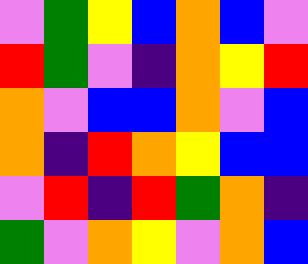[["violet", "green", "yellow", "blue", "orange", "blue", "violet"], ["red", "green", "violet", "indigo", "orange", "yellow", "red"], ["orange", "violet", "blue", "blue", "orange", "violet", "blue"], ["orange", "indigo", "red", "orange", "yellow", "blue", "blue"], ["violet", "red", "indigo", "red", "green", "orange", "indigo"], ["green", "violet", "orange", "yellow", "violet", "orange", "blue"]]